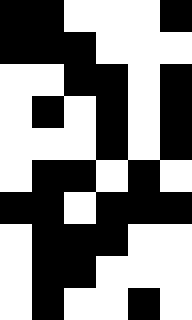[["black", "black", "white", "white", "white", "black"], ["black", "black", "black", "white", "white", "white"], ["white", "white", "black", "black", "white", "black"], ["white", "black", "white", "black", "white", "black"], ["white", "white", "white", "black", "white", "black"], ["white", "black", "black", "white", "black", "white"], ["black", "black", "white", "black", "black", "black"], ["white", "black", "black", "black", "white", "white"], ["white", "black", "black", "white", "white", "white"], ["white", "black", "white", "white", "black", "white"]]